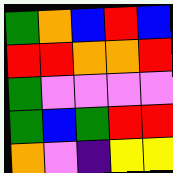[["green", "orange", "blue", "red", "blue"], ["red", "red", "orange", "orange", "red"], ["green", "violet", "violet", "violet", "violet"], ["green", "blue", "green", "red", "red"], ["orange", "violet", "indigo", "yellow", "yellow"]]